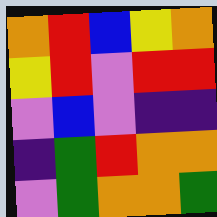[["orange", "red", "blue", "yellow", "orange"], ["yellow", "red", "violet", "red", "red"], ["violet", "blue", "violet", "indigo", "indigo"], ["indigo", "green", "red", "orange", "orange"], ["violet", "green", "orange", "orange", "green"]]